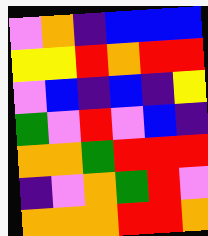[["violet", "orange", "indigo", "blue", "blue", "blue"], ["yellow", "yellow", "red", "orange", "red", "red"], ["violet", "blue", "indigo", "blue", "indigo", "yellow"], ["green", "violet", "red", "violet", "blue", "indigo"], ["orange", "orange", "green", "red", "red", "red"], ["indigo", "violet", "orange", "green", "red", "violet"], ["orange", "orange", "orange", "red", "red", "orange"]]